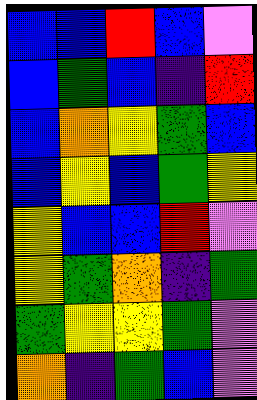[["blue", "blue", "red", "blue", "violet"], ["blue", "green", "blue", "indigo", "red"], ["blue", "orange", "yellow", "green", "blue"], ["blue", "yellow", "blue", "green", "yellow"], ["yellow", "blue", "blue", "red", "violet"], ["yellow", "green", "orange", "indigo", "green"], ["green", "yellow", "yellow", "green", "violet"], ["orange", "indigo", "green", "blue", "violet"]]